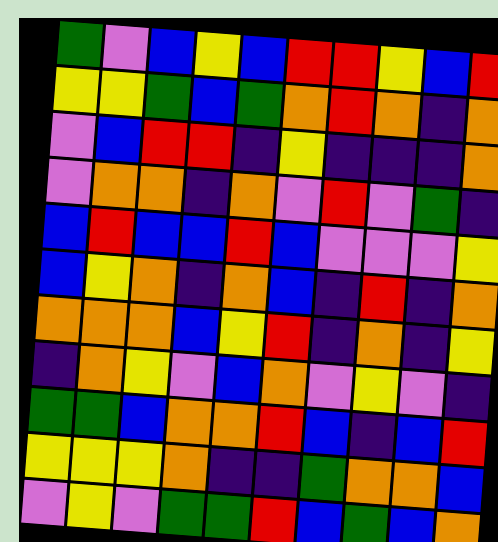[["green", "violet", "blue", "yellow", "blue", "red", "red", "yellow", "blue", "red"], ["yellow", "yellow", "green", "blue", "green", "orange", "red", "orange", "indigo", "orange"], ["violet", "blue", "red", "red", "indigo", "yellow", "indigo", "indigo", "indigo", "orange"], ["violet", "orange", "orange", "indigo", "orange", "violet", "red", "violet", "green", "indigo"], ["blue", "red", "blue", "blue", "red", "blue", "violet", "violet", "violet", "yellow"], ["blue", "yellow", "orange", "indigo", "orange", "blue", "indigo", "red", "indigo", "orange"], ["orange", "orange", "orange", "blue", "yellow", "red", "indigo", "orange", "indigo", "yellow"], ["indigo", "orange", "yellow", "violet", "blue", "orange", "violet", "yellow", "violet", "indigo"], ["green", "green", "blue", "orange", "orange", "red", "blue", "indigo", "blue", "red"], ["yellow", "yellow", "yellow", "orange", "indigo", "indigo", "green", "orange", "orange", "blue"], ["violet", "yellow", "violet", "green", "green", "red", "blue", "green", "blue", "orange"]]